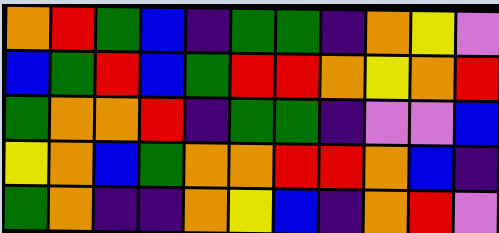[["orange", "red", "green", "blue", "indigo", "green", "green", "indigo", "orange", "yellow", "violet"], ["blue", "green", "red", "blue", "green", "red", "red", "orange", "yellow", "orange", "red"], ["green", "orange", "orange", "red", "indigo", "green", "green", "indigo", "violet", "violet", "blue"], ["yellow", "orange", "blue", "green", "orange", "orange", "red", "red", "orange", "blue", "indigo"], ["green", "orange", "indigo", "indigo", "orange", "yellow", "blue", "indigo", "orange", "red", "violet"]]